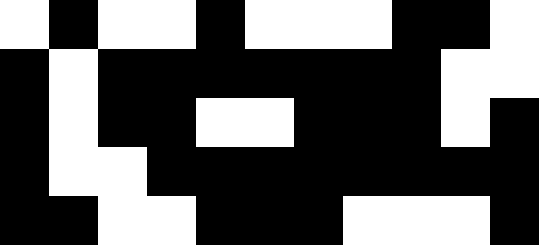[["white", "black", "white", "white", "black", "white", "white", "white", "black", "black", "white"], ["black", "white", "black", "black", "black", "black", "black", "black", "black", "white", "white"], ["black", "white", "black", "black", "white", "white", "black", "black", "black", "white", "black"], ["black", "white", "white", "black", "black", "black", "black", "black", "black", "black", "black"], ["black", "black", "white", "white", "black", "black", "black", "white", "white", "white", "black"]]